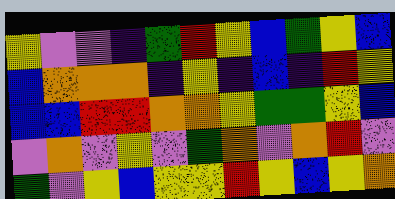[["yellow", "violet", "violet", "indigo", "green", "red", "yellow", "blue", "green", "yellow", "blue"], ["blue", "orange", "orange", "orange", "indigo", "yellow", "indigo", "blue", "indigo", "red", "yellow"], ["blue", "blue", "red", "red", "orange", "orange", "yellow", "green", "green", "yellow", "blue"], ["violet", "orange", "violet", "yellow", "violet", "green", "orange", "violet", "orange", "red", "violet"], ["green", "violet", "yellow", "blue", "yellow", "yellow", "red", "yellow", "blue", "yellow", "orange"]]